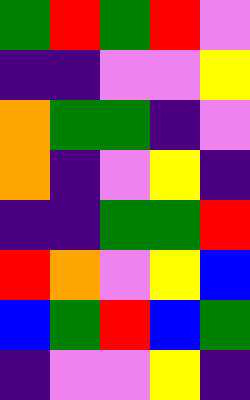[["green", "red", "green", "red", "violet"], ["indigo", "indigo", "violet", "violet", "yellow"], ["orange", "green", "green", "indigo", "violet"], ["orange", "indigo", "violet", "yellow", "indigo"], ["indigo", "indigo", "green", "green", "red"], ["red", "orange", "violet", "yellow", "blue"], ["blue", "green", "red", "blue", "green"], ["indigo", "violet", "violet", "yellow", "indigo"]]